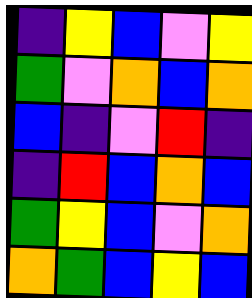[["indigo", "yellow", "blue", "violet", "yellow"], ["green", "violet", "orange", "blue", "orange"], ["blue", "indigo", "violet", "red", "indigo"], ["indigo", "red", "blue", "orange", "blue"], ["green", "yellow", "blue", "violet", "orange"], ["orange", "green", "blue", "yellow", "blue"]]